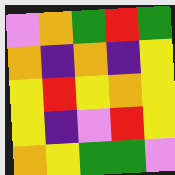[["violet", "orange", "green", "red", "green"], ["orange", "indigo", "orange", "indigo", "yellow"], ["yellow", "red", "yellow", "orange", "yellow"], ["yellow", "indigo", "violet", "red", "yellow"], ["orange", "yellow", "green", "green", "violet"]]